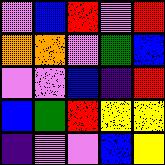[["violet", "blue", "red", "violet", "red"], ["orange", "orange", "violet", "green", "blue"], ["violet", "violet", "blue", "indigo", "red"], ["blue", "green", "red", "yellow", "yellow"], ["indigo", "violet", "violet", "blue", "yellow"]]